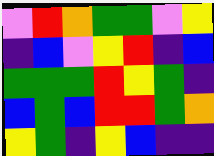[["violet", "red", "orange", "green", "green", "violet", "yellow"], ["indigo", "blue", "violet", "yellow", "red", "indigo", "blue"], ["green", "green", "green", "red", "yellow", "green", "indigo"], ["blue", "green", "blue", "red", "red", "green", "orange"], ["yellow", "green", "indigo", "yellow", "blue", "indigo", "indigo"]]